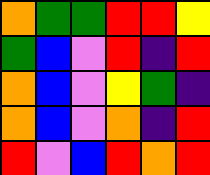[["orange", "green", "green", "red", "red", "yellow"], ["green", "blue", "violet", "red", "indigo", "red"], ["orange", "blue", "violet", "yellow", "green", "indigo"], ["orange", "blue", "violet", "orange", "indigo", "red"], ["red", "violet", "blue", "red", "orange", "red"]]